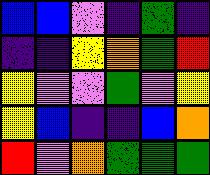[["blue", "blue", "violet", "indigo", "green", "indigo"], ["indigo", "indigo", "yellow", "orange", "green", "red"], ["yellow", "violet", "violet", "green", "violet", "yellow"], ["yellow", "blue", "indigo", "indigo", "blue", "orange"], ["red", "violet", "orange", "green", "green", "green"]]